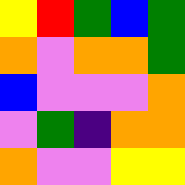[["yellow", "red", "green", "blue", "green"], ["orange", "violet", "orange", "orange", "green"], ["blue", "violet", "violet", "violet", "orange"], ["violet", "green", "indigo", "orange", "orange"], ["orange", "violet", "violet", "yellow", "yellow"]]